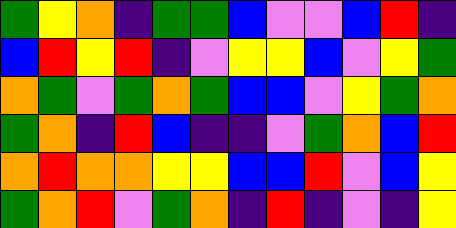[["green", "yellow", "orange", "indigo", "green", "green", "blue", "violet", "violet", "blue", "red", "indigo"], ["blue", "red", "yellow", "red", "indigo", "violet", "yellow", "yellow", "blue", "violet", "yellow", "green"], ["orange", "green", "violet", "green", "orange", "green", "blue", "blue", "violet", "yellow", "green", "orange"], ["green", "orange", "indigo", "red", "blue", "indigo", "indigo", "violet", "green", "orange", "blue", "red"], ["orange", "red", "orange", "orange", "yellow", "yellow", "blue", "blue", "red", "violet", "blue", "yellow"], ["green", "orange", "red", "violet", "green", "orange", "indigo", "red", "indigo", "violet", "indigo", "yellow"]]